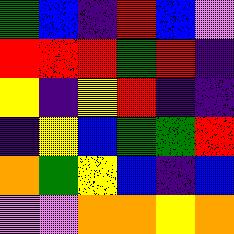[["green", "blue", "indigo", "red", "blue", "violet"], ["red", "red", "red", "green", "red", "indigo"], ["yellow", "indigo", "yellow", "red", "indigo", "indigo"], ["indigo", "yellow", "blue", "green", "green", "red"], ["orange", "green", "yellow", "blue", "indigo", "blue"], ["violet", "violet", "orange", "orange", "yellow", "orange"]]